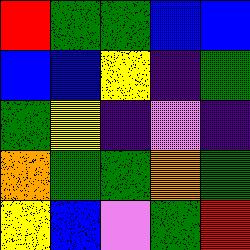[["red", "green", "green", "blue", "blue"], ["blue", "blue", "yellow", "indigo", "green"], ["green", "yellow", "indigo", "violet", "indigo"], ["orange", "green", "green", "orange", "green"], ["yellow", "blue", "violet", "green", "red"]]